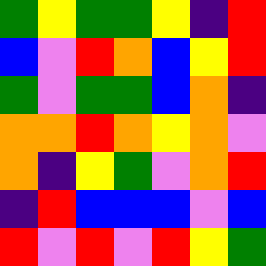[["green", "yellow", "green", "green", "yellow", "indigo", "red"], ["blue", "violet", "red", "orange", "blue", "yellow", "red"], ["green", "violet", "green", "green", "blue", "orange", "indigo"], ["orange", "orange", "red", "orange", "yellow", "orange", "violet"], ["orange", "indigo", "yellow", "green", "violet", "orange", "red"], ["indigo", "red", "blue", "blue", "blue", "violet", "blue"], ["red", "violet", "red", "violet", "red", "yellow", "green"]]